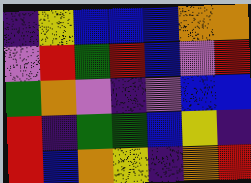[["indigo", "yellow", "blue", "blue", "blue", "orange", "orange"], ["violet", "red", "green", "red", "blue", "violet", "red"], ["green", "orange", "violet", "indigo", "violet", "blue", "blue"], ["red", "indigo", "green", "green", "blue", "yellow", "indigo"], ["red", "blue", "orange", "yellow", "indigo", "orange", "red"]]